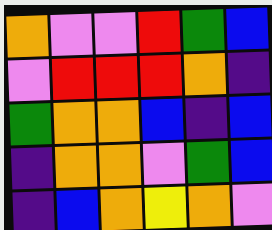[["orange", "violet", "violet", "red", "green", "blue"], ["violet", "red", "red", "red", "orange", "indigo"], ["green", "orange", "orange", "blue", "indigo", "blue"], ["indigo", "orange", "orange", "violet", "green", "blue"], ["indigo", "blue", "orange", "yellow", "orange", "violet"]]